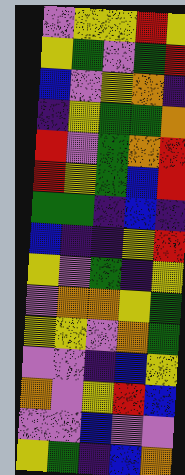[["violet", "yellow", "yellow", "red", "yellow"], ["yellow", "green", "violet", "green", "red"], ["blue", "violet", "yellow", "orange", "indigo"], ["indigo", "yellow", "green", "green", "orange"], ["red", "violet", "green", "orange", "red"], ["red", "yellow", "green", "blue", "red"], ["green", "green", "indigo", "blue", "indigo"], ["blue", "indigo", "indigo", "yellow", "red"], ["yellow", "violet", "green", "indigo", "yellow"], ["violet", "orange", "orange", "yellow", "green"], ["yellow", "yellow", "violet", "orange", "green"], ["violet", "violet", "indigo", "blue", "yellow"], ["orange", "violet", "yellow", "red", "blue"], ["violet", "violet", "blue", "violet", "violet"], ["yellow", "green", "indigo", "blue", "orange"]]